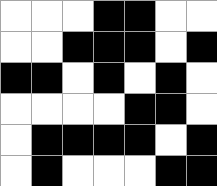[["white", "white", "white", "black", "black", "white", "white"], ["white", "white", "black", "black", "black", "white", "black"], ["black", "black", "white", "black", "white", "black", "white"], ["white", "white", "white", "white", "black", "black", "white"], ["white", "black", "black", "black", "black", "white", "black"], ["white", "black", "white", "white", "white", "black", "black"]]